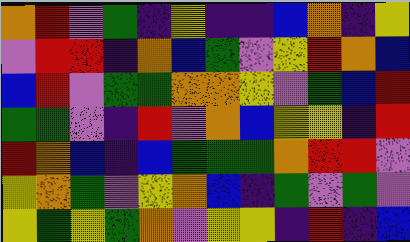[["orange", "red", "violet", "green", "indigo", "yellow", "indigo", "indigo", "blue", "orange", "indigo", "yellow"], ["violet", "red", "red", "indigo", "orange", "blue", "green", "violet", "yellow", "red", "orange", "blue"], ["blue", "red", "violet", "green", "green", "orange", "orange", "yellow", "violet", "green", "blue", "red"], ["green", "green", "violet", "indigo", "red", "violet", "orange", "blue", "yellow", "yellow", "indigo", "red"], ["red", "orange", "blue", "indigo", "blue", "green", "green", "green", "orange", "red", "red", "violet"], ["yellow", "orange", "green", "violet", "yellow", "orange", "blue", "indigo", "green", "violet", "green", "violet"], ["yellow", "green", "yellow", "green", "orange", "violet", "yellow", "yellow", "indigo", "red", "indigo", "blue"]]